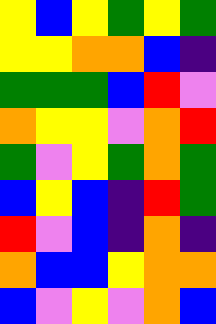[["yellow", "blue", "yellow", "green", "yellow", "green"], ["yellow", "yellow", "orange", "orange", "blue", "indigo"], ["green", "green", "green", "blue", "red", "violet"], ["orange", "yellow", "yellow", "violet", "orange", "red"], ["green", "violet", "yellow", "green", "orange", "green"], ["blue", "yellow", "blue", "indigo", "red", "green"], ["red", "violet", "blue", "indigo", "orange", "indigo"], ["orange", "blue", "blue", "yellow", "orange", "orange"], ["blue", "violet", "yellow", "violet", "orange", "blue"]]